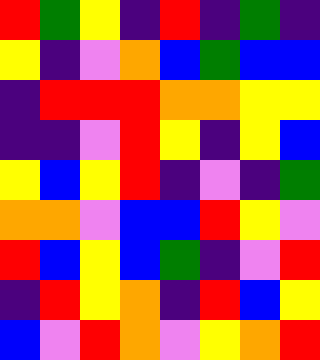[["red", "green", "yellow", "indigo", "red", "indigo", "green", "indigo"], ["yellow", "indigo", "violet", "orange", "blue", "green", "blue", "blue"], ["indigo", "red", "red", "red", "orange", "orange", "yellow", "yellow"], ["indigo", "indigo", "violet", "red", "yellow", "indigo", "yellow", "blue"], ["yellow", "blue", "yellow", "red", "indigo", "violet", "indigo", "green"], ["orange", "orange", "violet", "blue", "blue", "red", "yellow", "violet"], ["red", "blue", "yellow", "blue", "green", "indigo", "violet", "red"], ["indigo", "red", "yellow", "orange", "indigo", "red", "blue", "yellow"], ["blue", "violet", "red", "orange", "violet", "yellow", "orange", "red"]]